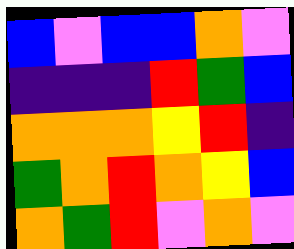[["blue", "violet", "blue", "blue", "orange", "violet"], ["indigo", "indigo", "indigo", "red", "green", "blue"], ["orange", "orange", "orange", "yellow", "red", "indigo"], ["green", "orange", "red", "orange", "yellow", "blue"], ["orange", "green", "red", "violet", "orange", "violet"]]